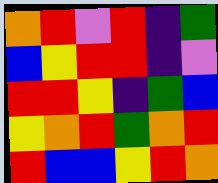[["orange", "red", "violet", "red", "indigo", "green"], ["blue", "yellow", "red", "red", "indigo", "violet"], ["red", "red", "yellow", "indigo", "green", "blue"], ["yellow", "orange", "red", "green", "orange", "red"], ["red", "blue", "blue", "yellow", "red", "orange"]]